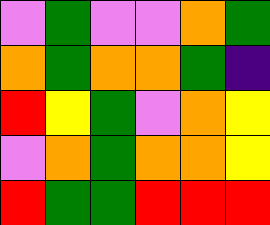[["violet", "green", "violet", "violet", "orange", "green"], ["orange", "green", "orange", "orange", "green", "indigo"], ["red", "yellow", "green", "violet", "orange", "yellow"], ["violet", "orange", "green", "orange", "orange", "yellow"], ["red", "green", "green", "red", "red", "red"]]